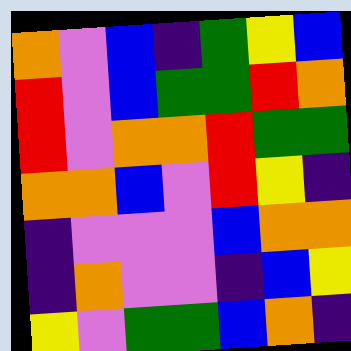[["orange", "violet", "blue", "indigo", "green", "yellow", "blue"], ["red", "violet", "blue", "green", "green", "red", "orange"], ["red", "violet", "orange", "orange", "red", "green", "green"], ["orange", "orange", "blue", "violet", "red", "yellow", "indigo"], ["indigo", "violet", "violet", "violet", "blue", "orange", "orange"], ["indigo", "orange", "violet", "violet", "indigo", "blue", "yellow"], ["yellow", "violet", "green", "green", "blue", "orange", "indigo"]]